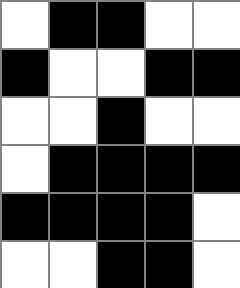[["white", "black", "black", "white", "white"], ["black", "white", "white", "black", "black"], ["white", "white", "black", "white", "white"], ["white", "black", "black", "black", "black"], ["black", "black", "black", "black", "white"], ["white", "white", "black", "black", "white"]]